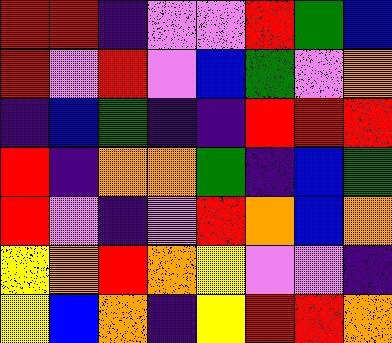[["red", "red", "indigo", "violet", "violet", "red", "green", "blue"], ["red", "violet", "red", "violet", "blue", "green", "violet", "orange"], ["indigo", "blue", "green", "indigo", "indigo", "red", "red", "red"], ["red", "indigo", "orange", "orange", "green", "indigo", "blue", "green"], ["red", "violet", "indigo", "violet", "red", "orange", "blue", "orange"], ["yellow", "orange", "red", "orange", "yellow", "violet", "violet", "indigo"], ["yellow", "blue", "orange", "indigo", "yellow", "red", "red", "orange"]]